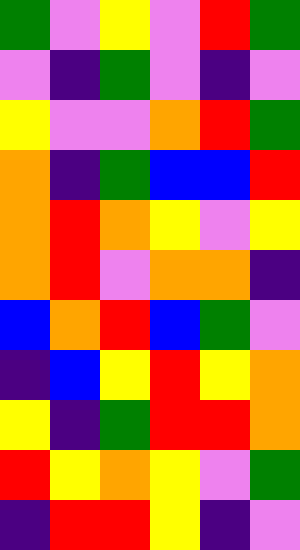[["green", "violet", "yellow", "violet", "red", "green"], ["violet", "indigo", "green", "violet", "indigo", "violet"], ["yellow", "violet", "violet", "orange", "red", "green"], ["orange", "indigo", "green", "blue", "blue", "red"], ["orange", "red", "orange", "yellow", "violet", "yellow"], ["orange", "red", "violet", "orange", "orange", "indigo"], ["blue", "orange", "red", "blue", "green", "violet"], ["indigo", "blue", "yellow", "red", "yellow", "orange"], ["yellow", "indigo", "green", "red", "red", "orange"], ["red", "yellow", "orange", "yellow", "violet", "green"], ["indigo", "red", "red", "yellow", "indigo", "violet"]]